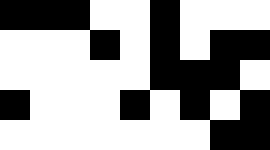[["black", "black", "black", "white", "white", "black", "white", "white", "white"], ["white", "white", "white", "black", "white", "black", "white", "black", "black"], ["white", "white", "white", "white", "white", "black", "black", "black", "white"], ["black", "white", "white", "white", "black", "white", "black", "white", "black"], ["white", "white", "white", "white", "white", "white", "white", "black", "black"]]